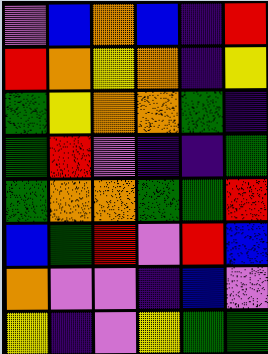[["violet", "blue", "orange", "blue", "indigo", "red"], ["red", "orange", "yellow", "orange", "indigo", "yellow"], ["green", "yellow", "orange", "orange", "green", "indigo"], ["green", "red", "violet", "indigo", "indigo", "green"], ["green", "orange", "orange", "green", "green", "red"], ["blue", "green", "red", "violet", "red", "blue"], ["orange", "violet", "violet", "indigo", "blue", "violet"], ["yellow", "indigo", "violet", "yellow", "green", "green"]]